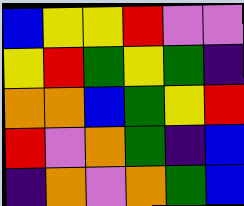[["blue", "yellow", "yellow", "red", "violet", "violet"], ["yellow", "red", "green", "yellow", "green", "indigo"], ["orange", "orange", "blue", "green", "yellow", "red"], ["red", "violet", "orange", "green", "indigo", "blue"], ["indigo", "orange", "violet", "orange", "green", "blue"]]